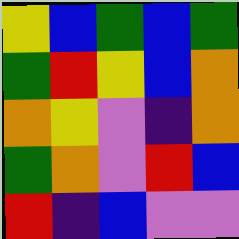[["yellow", "blue", "green", "blue", "green"], ["green", "red", "yellow", "blue", "orange"], ["orange", "yellow", "violet", "indigo", "orange"], ["green", "orange", "violet", "red", "blue"], ["red", "indigo", "blue", "violet", "violet"]]